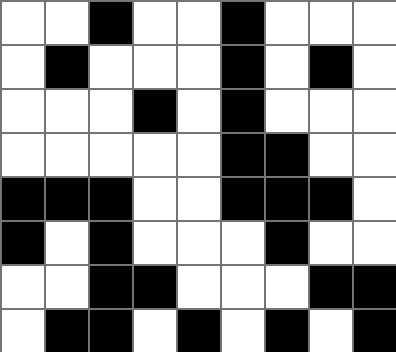[["white", "white", "black", "white", "white", "black", "white", "white", "white"], ["white", "black", "white", "white", "white", "black", "white", "black", "white"], ["white", "white", "white", "black", "white", "black", "white", "white", "white"], ["white", "white", "white", "white", "white", "black", "black", "white", "white"], ["black", "black", "black", "white", "white", "black", "black", "black", "white"], ["black", "white", "black", "white", "white", "white", "black", "white", "white"], ["white", "white", "black", "black", "white", "white", "white", "black", "black"], ["white", "black", "black", "white", "black", "white", "black", "white", "black"]]